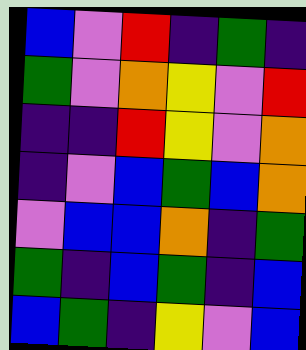[["blue", "violet", "red", "indigo", "green", "indigo"], ["green", "violet", "orange", "yellow", "violet", "red"], ["indigo", "indigo", "red", "yellow", "violet", "orange"], ["indigo", "violet", "blue", "green", "blue", "orange"], ["violet", "blue", "blue", "orange", "indigo", "green"], ["green", "indigo", "blue", "green", "indigo", "blue"], ["blue", "green", "indigo", "yellow", "violet", "blue"]]